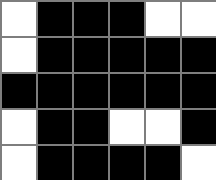[["white", "black", "black", "black", "white", "white"], ["white", "black", "black", "black", "black", "black"], ["black", "black", "black", "black", "black", "black"], ["white", "black", "black", "white", "white", "black"], ["white", "black", "black", "black", "black", "white"]]